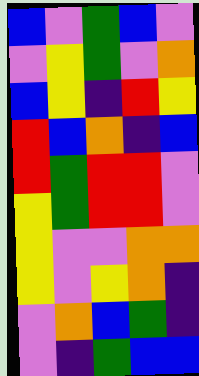[["blue", "violet", "green", "blue", "violet"], ["violet", "yellow", "green", "violet", "orange"], ["blue", "yellow", "indigo", "red", "yellow"], ["red", "blue", "orange", "indigo", "blue"], ["red", "green", "red", "red", "violet"], ["yellow", "green", "red", "red", "violet"], ["yellow", "violet", "violet", "orange", "orange"], ["yellow", "violet", "yellow", "orange", "indigo"], ["violet", "orange", "blue", "green", "indigo"], ["violet", "indigo", "green", "blue", "blue"]]